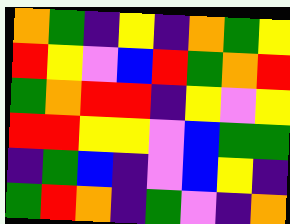[["orange", "green", "indigo", "yellow", "indigo", "orange", "green", "yellow"], ["red", "yellow", "violet", "blue", "red", "green", "orange", "red"], ["green", "orange", "red", "red", "indigo", "yellow", "violet", "yellow"], ["red", "red", "yellow", "yellow", "violet", "blue", "green", "green"], ["indigo", "green", "blue", "indigo", "violet", "blue", "yellow", "indigo"], ["green", "red", "orange", "indigo", "green", "violet", "indigo", "orange"]]